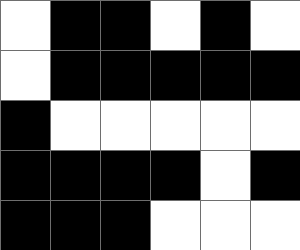[["white", "black", "black", "white", "black", "white"], ["white", "black", "black", "black", "black", "black"], ["black", "white", "white", "white", "white", "white"], ["black", "black", "black", "black", "white", "black"], ["black", "black", "black", "white", "white", "white"]]